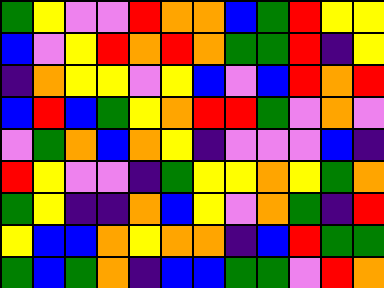[["green", "yellow", "violet", "violet", "red", "orange", "orange", "blue", "green", "red", "yellow", "yellow"], ["blue", "violet", "yellow", "red", "orange", "red", "orange", "green", "green", "red", "indigo", "yellow"], ["indigo", "orange", "yellow", "yellow", "violet", "yellow", "blue", "violet", "blue", "red", "orange", "red"], ["blue", "red", "blue", "green", "yellow", "orange", "red", "red", "green", "violet", "orange", "violet"], ["violet", "green", "orange", "blue", "orange", "yellow", "indigo", "violet", "violet", "violet", "blue", "indigo"], ["red", "yellow", "violet", "violet", "indigo", "green", "yellow", "yellow", "orange", "yellow", "green", "orange"], ["green", "yellow", "indigo", "indigo", "orange", "blue", "yellow", "violet", "orange", "green", "indigo", "red"], ["yellow", "blue", "blue", "orange", "yellow", "orange", "orange", "indigo", "blue", "red", "green", "green"], ["green", "blue", "green", "orange", "indigo", "blue", "blue", "green", "green", "violet", "red", "orange"]]